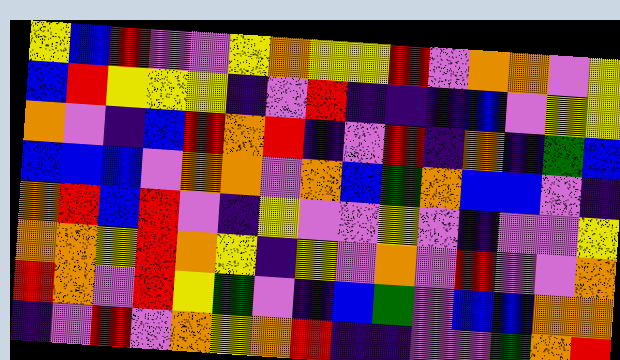[["yellow", "blue", "red", "violet", "violet", "yellow", "orange", "yellow", "yellow", "red", "violet", "orange", "orange", "violet", "yellow"], ["blue", "red", "yellow", "yellow", "yellow", "indigo", "violet", "red", "indigo", "indigo", "indigo", "blue", "violet", "yellow", "yellow"], ["orange", "violet", "indigo", "blue", "red", "orange", "red", "indigo", "violet", "red", "indigo", "orange", "indigo", "green", "blue"], ["blue", "blue", "blue", "violet", "orange", "orange", "violet", "orange", "blue", "green", "orange", "blue", "blue", "violet", "indigo"], ["orange", "red", "blue", "red", "violet", "indigo", "yellow", "violet", "violet", "yellow", "violet", "indigo", "violet", "violet", "yellow"], ["orange", "orange", "yellow", "red", "orange", "yellow", "indigo", "yellow", "violet", "orange", "violet", "red", "violet", "violet", "orange"], ["red", "orange", "violet", "red", "yellow", "green", "violet", "indigo", "blue", "green", "violet", "blue", "blue", "orange", "orange"], ["indigo", "violet", "red", "violet", "orange", "yellow", "orange", "red", "indigo", "indigo", "violet", "violet", "green", "orange", "red"]]